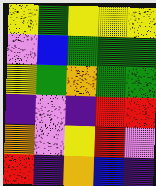[["yellow", "green", "yellow", "yellow", "yellow"], ["violet", "blue", "green", "green", "green"], ["yellow", "green", "orange", "green", "green"], ["indigo", "violet", "indigo", "red", "red"], ["orange", "violet", "yellow", "red", "violet"], ["red", "indigo", "orange", "blue", "indigo"]]